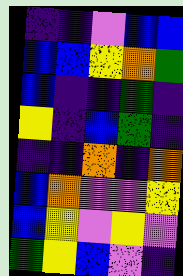[["indigo", "indigo", "violet", "blue", "blue"], ["blue", "blue", "yellow", "orange", "green"], ["blue", "indigo", "indigo", "green", "indigo"], ["yellow", "indigo", "blue", "green", "indigo"], ["indigo", "indigo", "orange", "indigo", "orange"], ["blue", "orange", "violet", "violet", "yellow"], ["blue", "yellow", "violet", "yellow", "violet"], ["green", "yellow", "blue", "violet", "indigo"]]